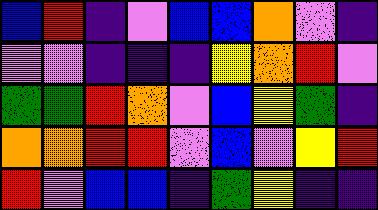[["blue", "red", "indigo", "violet", "blue", "blue", "orange", "violet", "indigo"], ["violet", "violet", "indigo", "indigo", "indigo", "yellow", "orange", "red", "violet"], ["green", "green", "red", "orange", "violet", "blue", "yellow", "green", "indigo"], ["orange", "orange", "red", "red", "violet", "blue", "violet", "yellow", "red"], ["red", "violet", "blue", "blue", "indigo", "green", "yellow", "indigo", "indigo"]]